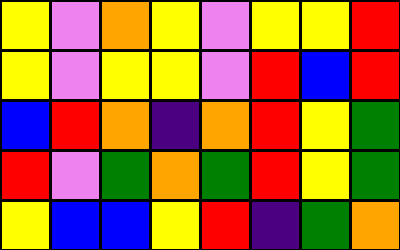[["yellow", "violet", "orange", "yellow", "violet", "yellow", "yellow", "red"], ["yellow", "violet", "yellow", "yellow", "violet", "red", "blue", "red"], ["blue", "red", "orange", "indigo", "orange", "red", "yellow", "green"], ["red", "violet", "green", "orange", "green", "red", "yellow", "green"], ["yellow", "blue", "blue", "yellow", "red", "indigo", "green", "orange"]]